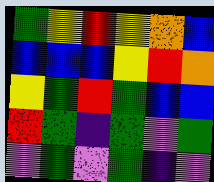[["green", "yellow", "red", "yellow", "orange", "blue"], ["blue", "blue", "blue", "yellow", "red", "orange"], ["yellow", "green", "red", "green", "blue", "blue"], ["red", "green", "indigo", "green", "violet", "green"], ["violet", "green", "violet", "green", "indigo", "violet"]]